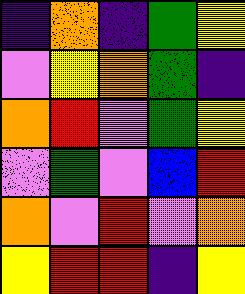[["indigo", "orange", "indigo", "green", "yellow"], ["violet", "yellow", "orange", "green", "indigo"], ["orange", "red", "violet", "green", "yellow"], ["violet", "green", "violet", "blue", "red"], ["orange", "violet", "red", "violet", "orange"], ["yellow", "red", "red", "indigo", "yellow"]]